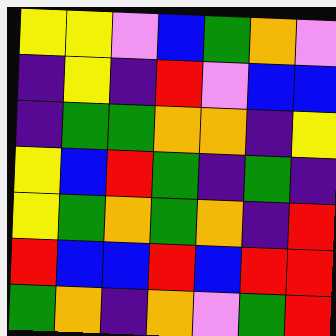[["yellow", "yellow", "violet", "blue", "green", "orange", "violet"], ["indigo", "yellow", "indigo", "red", "violet", "blue", "blue"], ["indigo", "green", "green", "orange", "orange", "indigo", "yellow"], ["yellow", "blue", "red", "green", "indigo", "green", "indigo"], ["yellow", "green", "orange", "green", "orange", "indigo", "red"], ["red", "blue", "blue", "red", "blue", "red", "red"], ["green", "orange", "indigo", "orange", "violet", "green", "red"]]